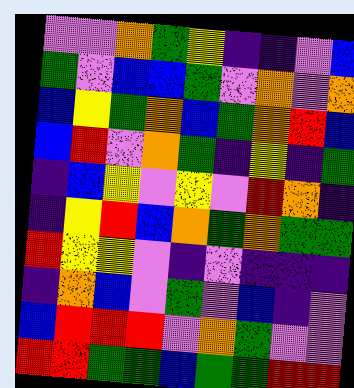[["violet", "violet", "orange", "green", "yellow", "indigo", "indigo", "violet", "blue"], ["green", "violet", "blue", "blue", "green", "violet", "orange", "violet", "orange"], ["blue", "yellow", "green", "orange", "blue", "green", "orange", "red", "blue"], ["blue", "red", "violet", "orange", "green", "indigo", "yellow", "indigo", "green"], ["indigo", "blue", "yellow", "violet", "yellow", "violet", "red", "orange", "indigo"], ["indigo", "yellow", "red", "blue", "orange", "green", "orange", "green", "green"], ["red", "yellow", "yellow", "violet", "indigo", "violet", "indigo", "indigo", "indigo"], ["indigo", "orange", "blue", "violet", "green", "violet", "blue", "indigo", "violet"], ["blue", "red", "red", "red", "violet", "orange", "green", "violet", "violet"], ["red", "red", "green", "green", "blue", "green", "green", "red", "red"]]